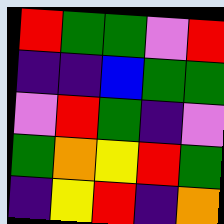[["red", "green", "green", "violet", "red"], ["indigo", "indigo", "blue", "green", "green"], ["violet", "red", "green", "indigo", "violet"], ["green", "orange", "yellow", "red", "green"], ["indigo", "yellow", "red", "indigo", "orange"]]